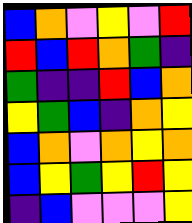[["blue", "orange", "violet", "yellow", "violet", "red"], ["red", "blue", "red", "orange", "green", "indigo"], ["green", "indigo", "indigo", "red", "blue", "orange"], ["yellow", "green", "blue", "indigo", "orange", "yellow"], ["blue", "orange", "violet", "orange", "yellow", "orange"], ["blue", "yellow", "green", "yellow", "red", "yellow"], ["indigo", "blue", "violet", "violet", "violet", "yellow"]]